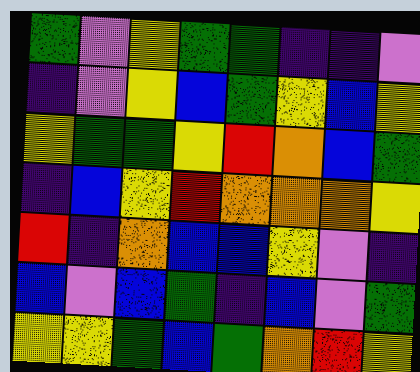[["green", "violet", "yellow", "green", "green", "indigo", "indigo", "violet"], ["indigo", "violet", "yellow", "blue", "green", "yellow", "blue", "yellow"], ["yellow", "green", "green", "yellow", "red", "orange", "blue", "green"], ["indigo", "blue", "yellow", "red", "orange", "orange", "orange", "yellow"], ["red", "indigo", "orange", "blue", "blue", "yellow", "violet", "indigo"], ["blue", "violet", "blue", "green", "indigo", "blue", "violet", "green"], ["yellow", "yellow", "green", "blue", "green", "orange", "red", "yellow"]]